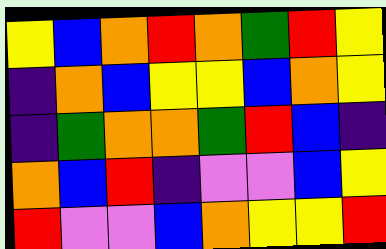[["yellow", "blue", "orange", "red", "orange", "green", "red", "yellow"], ["indigo", "orange", "blue", "yellow", "yellow", "blue", "orange", "yellow"], ["indigo", "green", "orange", "orange", "green", "red", "blue", "indigo"], ["orange", "blue", "red", "indigo", "violet", "violet", "blue", "yellow"], ["red", "violet", "violet", "blue", "orange", "yellow", "yellow", "red"]]